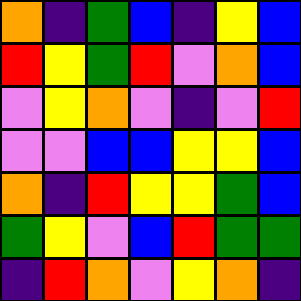[["orange", "indigo", "green", "blue", "indigo", "yellow", "blue"], ["red", "yellow", "green", "red", "violet", "orange", "blue"], ["violet", "yellow", "orange", "violet", "indigo", "violet", "red"], ["violet", "violet", "blue", "blue", "yellow", "yellow", "blue"], ["orange", "indigo", "red", "yellow", "yellow", "green", "blue"], ["green", "yellow", "violet", "blue", "red", "green", "green"], ["indigo", "red", "orange", "violet", "yellow", "orange", "indigo"]]